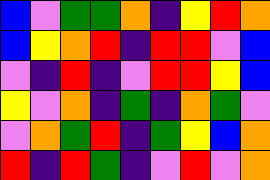[["blue", "violet", "green", "green", "orange", "indigo", "yellow", "red", "orange"], ["blue", "yellow", "orange", "red", "indigo", "red", "red", "violet", "blue"], ["violet", "indigo", "red", "indigo", "violet", "red", "red", "yellow", "blue"], ["yellow", "violet", "orange", "indigo", "green", "indigo", "orange", "green", "violet"], ["violet", "orange", "green", "red", "indigo", "green", "yellow", "blue", "orange"], ["red", "indigo", "red", "green", "indigo", "violet", "red", "violet", "orange"]]